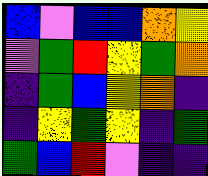[["blue", "violet", "blue", "blue", "orange", "yellow"], ["violet", "green", "red", "yellow", "green", "orange"], ["indigo", "green", "blue", "yellow", "orange", "indigo"], ["indigo", "yellow", "green", "yellow", "indigo", "green"], ["green", "blue", "red", "violet", "indigo", "indigo"]]